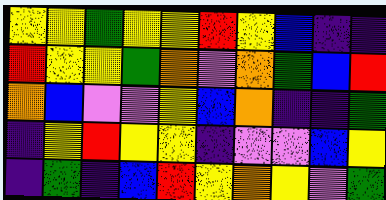[["yellow", "yellow", "green", "yellow", "yellow", "red", "yellow", "blue", "indigo", "indigo"], ["red", "yellow", "yellow", "green", "orange", "violet", "orange", "green", "blue", "red"], ["orange", "blue", "violet", "violet", "yellow", "blue", "orange", "indigo", "indigo", "green"], ["indigo", "yellow", "red", "yellow", "yellow", "indigo", "violet", "violet", "blue", "yellow"], ["indigo", "green", "indigo", "blue", "red", "yellow", "orange", "yellow", "violet", "green"]]